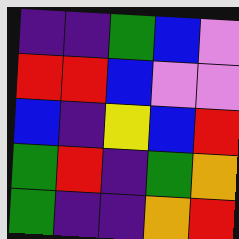[["indigo", "indigo", "green", "blue", "violet"], ["red", "red", "blue", "violet", "violet"], ["blue", "indigo", "yellow", "blue", "red"], ["green", "red", "indigo", "green", "orange"], ["green", "indigo", "indigo", "orange", "red"]]